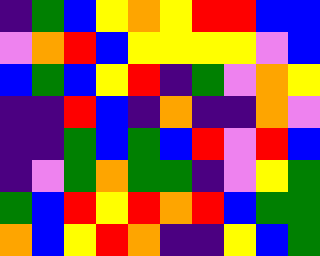[["indigo", "green", "blue", "yellow", "orange", "yellow", "red", "red", "blue", "blue"], ["violet", "orange", "red", "blue", "yellow", "yellow", "yellow", "yellow", "violet", "blue"], ["blue", "green", "blue", "yellow", "red", "indigo", "green", "violet", "orange", "yellow"], ["indigo", "indigo", "red", "blue", "indigo", "orange", "indigo", "indigo", "orange", "violet"], ["indigo", "indigo", "green", "blue", "green", "blue", "red", "violet", "red", "blue"], ["indigo", "violet", "green", "orange", "green", "green", "indigo", "violet", "yellow", "green"], ["green", "blue", "red", "yellow", "red", "orange", "red", "blue", "green", "green"], ["orange", "blue", "yellow", "red", "orange", "indigo", "indigo", "yellow", "blue", "green"]]